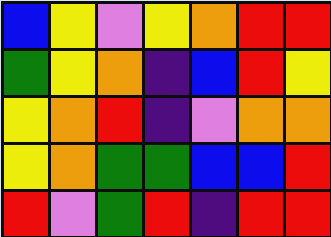[["blue", "yellow", "violet", "yellow", "orange", "red", "red"], ["green", "yellow", "orange", "indigo", "blue", "red", "yellow"], ["yellow", "orange", "red", "indigo", "violet", "orange", "orange"], ["yellow", "orange", "green", "green", "blue", "blue", "red"], ["red", "violet", "green", "red", "indigo", "red", "red"]]